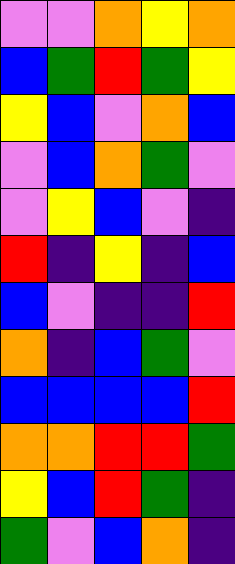[["violet", "violet", "orange", "yellow", "orange"], ["blue", "green", "red", "green", "yellow"], ["yellow", "blue", "violet", "orange", "blue"], ["violet", "blue", "orange", "green", "violet"], ["violet", "yellow", "blue", "violet", "indigo"], ["red", "indigo", "yellow", "indigo", "blue"], ["blue", "violet", "indigo", "indigo", "red"], ["orange", "indigo", "blue", "green", "violet"], ["blue", "blue", "blue", "blue", "red"], ["orange", "orange", "red", "red", "green"], ["yellow", "blue", "red", "green", "indigo"], ["green", "violet", "blue", "orange", "indigo"]]